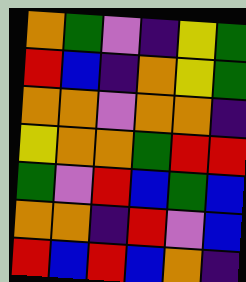[["orange", "green", "violet", "indigo", "yellow", "green"], ["red", "blue", "indigo", "orange", "yellow", "green"], ["orange", "orange", "violet", "orange", "orange", "indigo"], ["yellow", "orange", "orange", "green", "red", "red"], ["green", "violet", "red", "blue", "green", "blue"], ["orange", "orange", "indigo", "red", "violet", "blue"], ["red", "blue", "red", "blue", "orange", "indigo"]]